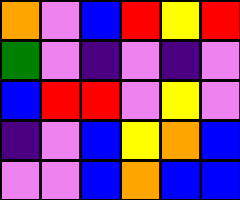[["orange", "violet", "blue", "red", "yellow", "red"], ["green", "violet", "indigo", "violet", "indigo", "violet"], ["blue", "red", "red", "violet", "yellow", "violet"], ["indigo", "violet", "blue", "yellow", "orange", "blue"], ["violet", "violet", "blue", "orange", "blue", "blue"]]